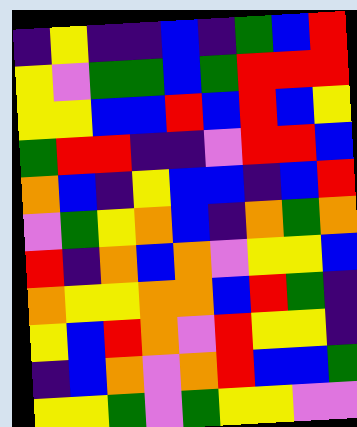[["indigo", "yellow", "indigo", "indigo", "blue", "indigo", "green", "blue", "red"], ["yellow", "violet", "green", "green", "blue", "green", "red", "red", "red"], ["yellow", "yellow", "blue", "blue", "red", "blue", "red", "blue", "yellow"], ["green", "red", "red", "indigo", "indigo", "violet", "red", "red", "blue"], ["orange", "blue", "indigo", "yellow", "blue", "blue", "indigo", "blue", "red"], ["violet", "green", "yellow", "orange", "blue", "indigo", "orange", "green", "orange"], ["red", "indigo", "orange", "blue", "orange", "violet", "yellow", "yellow", "blue"], ["orange", "yellow", "yellow", "orange", "orange", "blue", "red", "green", "indigo"], ["yellow", "blue", "red", "orange", "violet", "red", "yellow", "yellow", "indigo"], ["indigo", "blue", "orange", "violet", "orange", "red", "blue", "blue", "green"], ["yellow", "yellow", "green", "violet", "green", "yellow", "yellow", "violet", "violet"]]